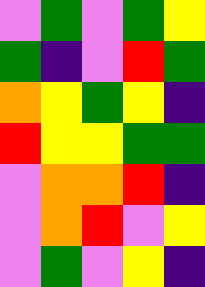[["violet", "green", "violet", "green", "yellow"], ["green", "indigo", "violet", "red", "green"], ["orange", "yellow", "green", "yellow", "indigo"], ["red", "yellow", "yellow", "green", "green"], ["violet", "orange", "orange", "red", "indigo"], ["violet", "orange", "red", "violet", "yellow"], ["violet", "green", "violet", "yellow", "indigo"]]